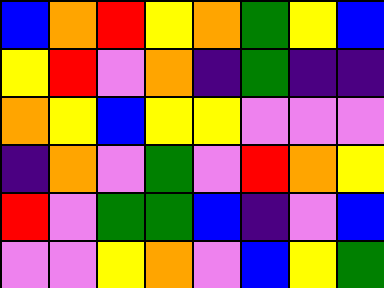[["blue", "orange", "red", "yellow", "orange", "green", "yellow", "blue"], ["yellow", "red", "violet", "orange", "indigo", "green", "indigo", "indigo"], ["orange", "yellow", "blue", "yellow", "yellow", "violet", "violet", "violet"], ["indigo", "orange", "violet", "green", "violet", "red", "orange", "yellow"], ["red", "violet", "green", "green", "blue", "indigo", "violet", "blue"], ["violet", "violet", "yellow", "orange", "violet", "blue", "yellow", "green"]]